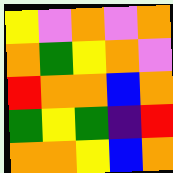[["yellow", "violet", "orange", "violet", "orange"], ["orange", "green", "yellow", "orange", "violet"], ["red", "orange", "orange", "blue", "orange"], ["green", "yellow", "green", "indigo", "red"], ["orange", "orange", "yellow", "blue", "orange"]]